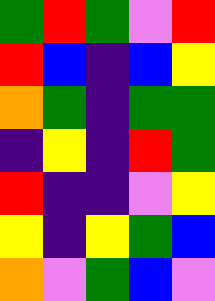[["green", "red", "green", "violet", "red"], ["red", "blue", "indigo", "blue", "yellow"], ["orange", "green", "indigo", "green", "green"], ["indigo", "yellow", "indigo", "red", "green"], ["red", "indigo", "indigo", "violet", "yellow"], ["yellow", "indigo", "yellow", "green", "blue"], ["orange", "violet", "green", "blue", "violet"]]